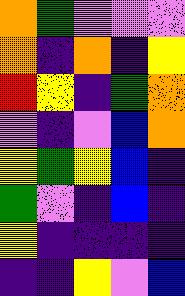[["orange", "green", "violet", "violet", "violet"], ["orange", "indigo", "orange", "indigo", "yellow"], ["red", "yellow", "indigo", "green", "orange"], ["violet", "indigo", "violet", "blue", "orange"], ["yellow", "green", "yellow", "blue", "indigo"], ["green", "violet", "indigo", "blue", "indigo"], ["yellow", "indigo", "indigo", "indigo", "indigo"], ["indigo", "indigo", "yellow", "violet", "blue"]]